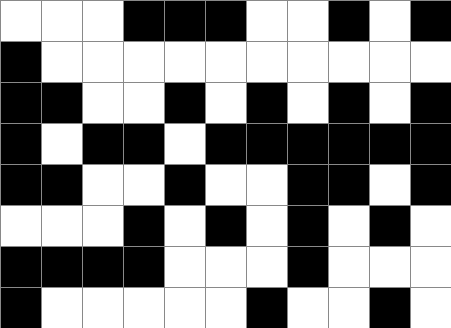[["white", "white", "white", "black", "black", "black", "white", "white", "black", "white", "black"], ["black", "white", "white", "white", "white", "white", "white", "white", "white", "white", "white"], ["black", "black", "white", "white", "black", "white", "black", "white", "black", "white", "black"], ["black", "white", "black", "black", "white", "black", "black", "black", "black", "black", "black"], ["black", "black", "white", "white", "black", "white", "white", "black", "black", "white", "black"], ["white", "white", "white", "black", "white", "black", "white", "black", "white", "black", "white"], ["black", "black", "black", "black", "white", "white", "white", "black", "white", "white", "white"], ["black", "white", "white", "white", "white", "white", "black", "white", "white", "black", "white"]]